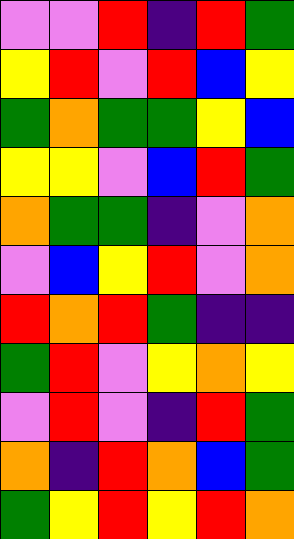[["violet", "violet", "red", "indigo", "red", "green"], ["yellow", "red", "violet", "red", "blue", "yellow"], ["green", "orange", "green", "green", "yellow", "blue"], ["yellow", "yellow", "violet", "blue", "red", "green"], ["orange", "green", "green", "indigo", "violet", "orange"], ["violet", "blue", "yellow", "red", "violet", "orange"], ["red", "orange", "red", "green", "indigo", "indigo"], ["green", "red", "violet", "yellow", "orange", "yellow"], ["violet", "red", "violet", "indigo", "red", "green"], ["orange", "indigo", "red", "orange", "blue", "green"], ["green", "yellow", "red", "yellow", "red", "orange"]]